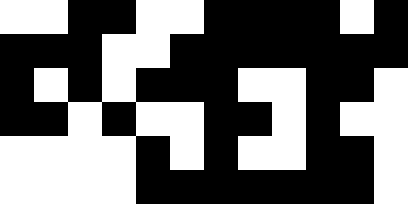[["white", "white", "black", "black", "white", "white", "black", "black", "black", "black", "white", "black"], ["black", "black", "black", "white", "white", "black", "black", "black", "black", "black", "black", "black"], ["black", "white", "black", "white", "black", "black", "black", "white", "white", "black", "black", "white"], ["black", "black", "white", "black", "white", "white", "black", "black", "white", "black", "white", "white"], ["white", "white", "white", "white", "black", "white", "black", "white", "white", "black", "black", "white"], ["white", "white", "white", "white", "black", "black", "black", "black", "black", "black", "black", "white"]]